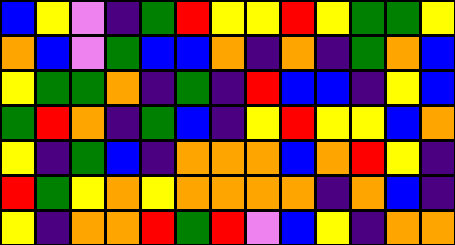[["blue", "yellow", "violet", "indigo", "green", "red", "yellow", "yellow", "red", "yellow", "green", "green", "yellow"], ["orange", "blue", "violet", "green", "blue", "blue", "orange", "indigo", "orange", "indigo", "green", "orange", "blue"], ["yellow", "green", "green", "orange", "indigo", "green", "indigo", "red", "blue", "blue", "indigo", "yellow", "blue"], ["green", "red", "orange", "indigo", "green", "blue", "indigo", "yellow", "red", "yellow", "yellow", "blue", "orange"], ["yellow", "indigo", "green", "blue", "indigo", "orange", "orange", "orange", "blue", "orange", "red", "yellow", "indigo"], ["red", "green", "yellow", "orange", "yellow", "orange", "orange", "orange", "orange", "indigo", "orange", "blue", "indigo"], ["yellow", "indigo", "orange", "orange", "red", "green", "red", "violet", "blue", "yellow", "indigo", "orange", "orange"]]